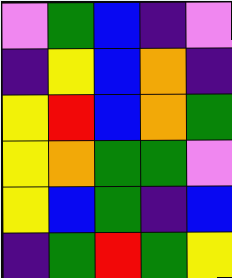[["violet", "green", "blue", "indigo", "violet"], ["indigo", "yellow", "blue", "orange", "indigo"], ["yellow", "red", "blue", "orange", "green"], ["yellow", "orange", "green", "green", "violet"], ["yellow", "blue", "green", "indigo", "blue"], ["indigo", "green", "red", "green", "yellow"]]